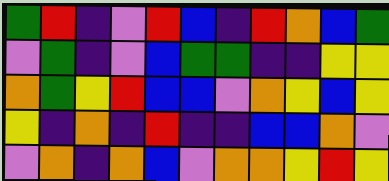[["green", "red", "indigo", "violet", "red", "blue", "indigo", "red", "orange", "blue", "green"], ["violet", "green", "indigo", "violet", "blue", "green", "green", "indigo", "indigo", "yellow", "yellow"], ["orange", "green", "yellow", "red", "blue", "blue", "violet", "orange", "yellow", "blue", "yellow"], ["yellow", "indigo", "orange", "indigo", "red", "indigo", "indigo", "blue", "blue", "orange", "violet"], ["violet", "orange", "indigo", "orange", "blue", "violet", "orange", "orange", "yellow", "red", "yellow"]]